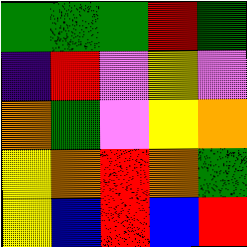[["green", "green", "green", "red", "green"], ["indigo", "red", "violet", "yellow", "violet"], ["orange", "green", "violet", "yellow", "orange"], ["yellow", "orange", "red", "orange", "green"], ["yellow", "blue", "red", "blue", "red"]]